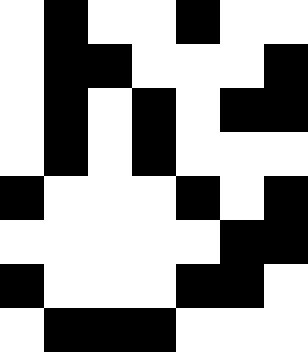[["white", "black", "white", "white", "black", "white", "white"], ["white", "black", "black", "white", "white", "white", "black"], ["white", "black", "white", "black", "white", "black", "black"], ["white", "black", "white", "black", "white", "white", "white"], ["black", "white", "white", "white", "black", "white", "black"], ["white", "white", "white", "white", "white", "black", "black"], ["black", "white", "white", "white", "black", "black", "white"], ["white", "black", "black", "black", "white", "white", "white"]]